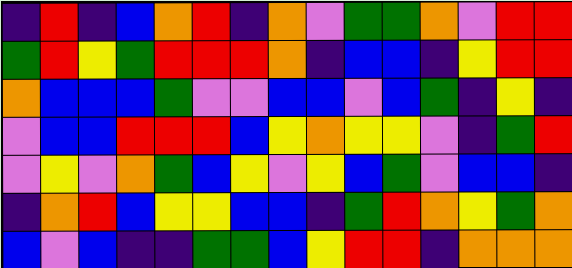[["indigo", "red", "indigo", "blue", "orange", "red", "indigo", "orange", "violet", "green", "green", "orange", "violet", "red", "red"], ["green", "red", "yellow", "green", "red", "red", "red", "orange", "indigo", "blue", "blue", "indigo", "yellow", "red", "red"], ["orange", "blue", "blue", "blue", "green", "violet", "violet", "blue", "blue", "violet", "blue", "green", "indigo", "yellow", "indigo"], ["violet", "blue", "blue", "red", "red", "red", "blue", "yellow", "orange", "yellow", "yellow", "violet", "indigo", "green", "red"], ["violet", "yellow", "violet", "orange", "green", "blue", "yellow", "violet", "yellow", "blue", "green", "violet", "blue", "blue", "indigo"], ["indigo", "orange", "red", "blue", "yellow", "yellow", "blue", "blue", "indigo", "green", "red", "orange", "yellow", "green", "orange"], ["blue", "violet", "blue", "indigo", "indigo", "green", "green", "blue", "yellow", "red", "red", "indigo", "orange", "orange", "orange"]]